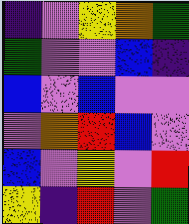[["indigo", "violet", "yellow", "orange", "green"], ["green", "violet", "violet", "blue", "indigo"], ["blue", "violet", "blue", "violet", "violet"], ["violet", "orange", "red", "blue", "violet"], ["blue", "violet", "yellow", "violet", "red"], ["yellow", "indigo", "red", "violet", "green"]]